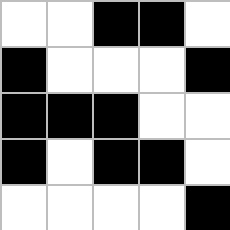[["white", "white", "black", "black", "white"], ["black", "white", "white", "white", "black"], ["black", "black", "black", "white", "white"], ["black", "white", "black", "black", "white"], ["white", "white", "white", "white", "black"]]